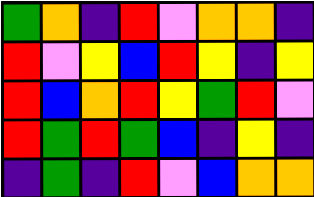[["green", "orange", "indigo", "red", "violet", "orange", "orange", "indigo"], ["red", "violet", "yellow", "blue", "red", "yellow", "indigo", "yellow"], ["red", "blue", "orange", "red", "yellow", "green", "red", "violet"], ["red", "green", "red", "green", "blue", "indigo", "yellow", "indigo"], ["indigo", "green", "indigo", "red", "violet", "blue", "orange", "orange"]]